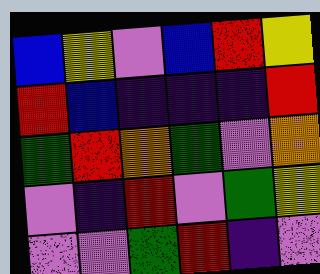[["blue", "yellow", "violet", "blue", "red", "yellow"], ["red", "blue", "indigo", "indigo", "indigo", "red"], ["green", "red", "orange", "green", "violet", "orange"], ["violet", "indigo", "red", "violet", "green", "yellow"], ["violet", "violet", "green", "red", "indigo", "violet"]]